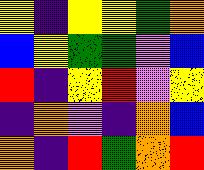[["yellow", "indigo", "yellow", "yellow", "green", "orange"], ["blue", "yellow", "green", "green", "violet", "blue"], ["red", "indigo", "yellow", "red", "violet", "yellow"], ["indigo", "orange", "violet", "indigo", "orange", "blue"], ["orange", "indigo", "red", "green", "orange", "red"]]